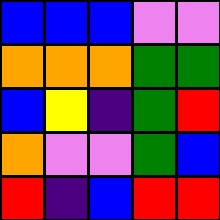[["blue", "blue", "blue", "violet", "violet"], ["orange", "orange", "orange", "green", "green"], ["blue", "yellow", "indigo", "green", "red"], ["orange", "violet", "violet", "green", "blue"], ["red", "indigo", "blue", "red", "red"]]